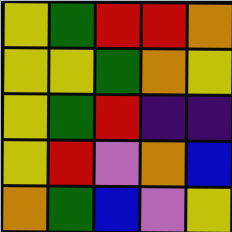[["yellow", "green", "red", "red", "orange"], ["yellow", "yellow", "green", "orange", "yellow"], ["yellow", "green", "red", "indigo", "indigo"], ["yellow", "red", "violet", "orange", "blue"], ["orange", "green", "blue", "violet", "yellow"]]